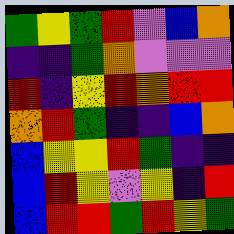[["green", "yellow", "green", "red", "violet", "blue", "orange"], ["indigo", "indigo", "green", "orange", "violet", "violet", "violet"], ["red", "indigo", "yellow", "red", "orange", "red", "red"], ["orange", "red", "green", "indigo", "indigo", "blue", "orange"], ["blue", "yellow", "yellow", "red", "green", "indigo", "indigo"], ["blue", "red", "yellow", "violet", "yellow", "indigo", "red"], ["blue", "red", "red", "green", "red", "yellow", "green"]]